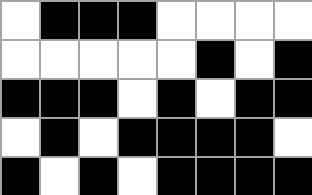[["white", "black", "black", "black", "white", "white", "white", "white"], ["white", "white", "white", "white", "white", "black", "white", "black"], ["black", "black", "black", "white", "black", "white", "black", "black"], ["white", "black", "white", "black", "black", "black", "black", "white"], ["black", "white", "black", "white", "black", "black", "black", "black"]]